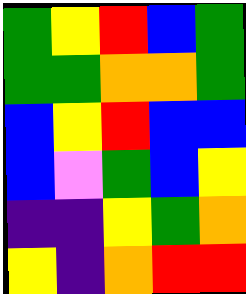[["green", "yellow", "red", "blue", "green"], ["green", "green", "orange", "orange", "green"], ["blue", "yellow", "red", "blue", "blue"], ["blue", "violet", "green", "blue", "yellow"], ["indigo", "indigo", "yellow", "green", "orange"], ["yellow", "indigo", "orange", "red", "red"]]